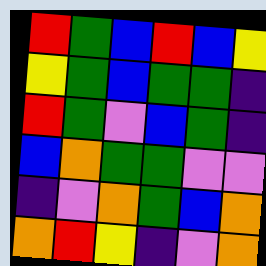[["red", "green", "blue", "red", "blue", "yellow"], ["yellow", "green", "blue", "green", "green", "indigo"], ["red", "green", "violet", "blue", "green", "indigo"], ["blue", "orange", "green", "green", "violet", "violet"], ["indigo", "violet", "orange", "green", "blue", "orange"], ["orange", "red", "yellow", "indigo", "violet", "orange"]]